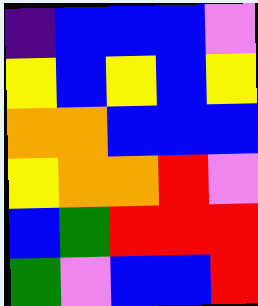[["indigo", "blue", "blue", "blue", "violet"], ["yellow", "blue", "yellow", "blue", "yellow"], ["orange", "orange", "blue", "blue", "blue"], ["yellow", "orange", "orange", "red", "violet"], ["blue", "green", "red", "red", "red"], ["green", "violet", "blue", "blue", "red"]]